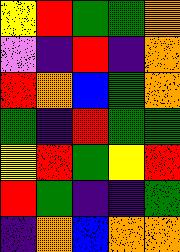[["yellow", "red", "green", "green", "orange"], ["violet", "indigo", "red", "indigo", "orange"], ["red", "orange", "blue", "green", "orange"], ["green", "indigo", "red", "green", "green"], ["yellow", "red", "green", "yellow", "red"], ["red", "green", "indigo", "indigo", "green"], ["indigo", "orange", "blue", "orange", "orange"]]